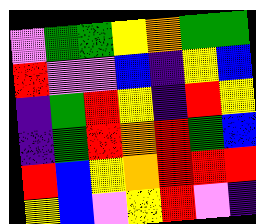[["violet", "green", "green", "yellow", "orange", "green", "green"], ["red", "violet", "violet", "blue", "indigo", "yellow", "blue"], ["indigo", "green", "red", "yellow", "indigo", "red", "yellow"], ["indigo", "green", "red", "orange", "red", "green", "blue"], ["red", "blue", "yellow", "orange", "red", "red", "red"], ["yellow", "blue", "violet", "yellow", "red", "violet", "indigo"]]